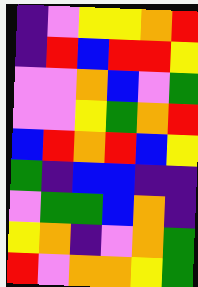[["indigo", "violet", "yellow", "yellow", "orange", "red"], ["indigo", "red", "blue", "red", "red", "yellow"], ["violet", "violet", "orange", "blue", "violet", "green"], ["violet", "violet", "yellow", "green", "orange", "red"], ["blue", "red", "orange", "red", "blue", "yellow"], ["green", "indigo", "blue", "blue", "indigo", "indigo"], ["violet", "green", "green", "blue", "orange", "indigo"], ["yellow", "orange", "indigo", "violet", "orange", "green"], ["red", "violet", "orange", "orange", "yellow", "green"]]